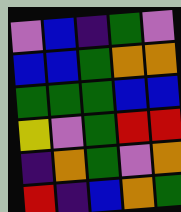[["violet", "blue", "indigo", "green", "violet"], ["blue", "blue", "green", "orange", "orange"], ["green", "green", "green", "blue", "blue"], ["yellow", "violet", "green", "red", "red"], ["indigo", "orange", "green", "violet", "orange"], ["red", "indigo", "blue", "orange", "green"]]